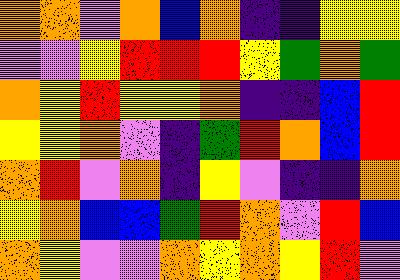[["orange", "orange", "violet", "orange", "blue", "orange", "indigo", "indigo", "yellow", "yellow"], ["violet", "violet", "yellow", "red", "red", "red", "yellow", "green", "orange", "green"], ["orange", "yellow", "red", "yellow", "yellow", "orange", "indigo", "indigo", "blue", "red"], ["yellow", "yellow", "orange", "violet", "indigo", "green", "red", "orange", "blue", "red"], ["orange", "red", "violet", "orange", "indigo", "yellow", "violet", "indigo", "indigo", "orange"], ["yellow", "orange", "blue", "blue", "green", "red", "orange", "violet", "red", "blue"], ["orange", "yellow", "violet", "violet", "orange", "yellow", "orange", "yellow", "red", "violet"]]